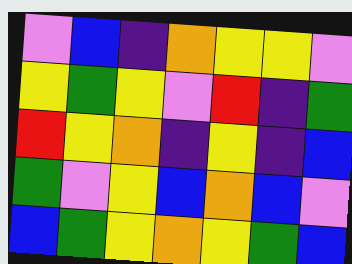[["violet", "blue", "indigo", "orange", "yellow", "yellow", "violet"], ["yellow", "green", "yellow", "violet", "red", "indigo", "green"], ["red", "yellow", "orange", "indigo", "yellow", "indigo", "blue"], ["green", "violet", "yellow", "blue", "orange", "blue", "violet"], ["blue", "green", "yellow", "orange", "yellow", "green", "blue"]]